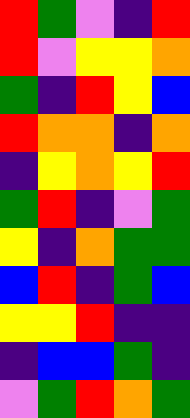[["red", "green", "violet", "indigo", "red"], ["red", "violet", "yellow", "yellow", "orange"], ["green", "indigo", "red", "yellow", "blue"], ["red", "orange", "orange", "indigo", "orange"], ["indigo", "yellow", "orange", "yellow", "red"], ["green", "red", "indigo", "violet", "green"], ["yellow", "indigo", "orange", "green", "green"], ["blue", "red", "indigo", "green", "blue"], ["yellow", "yellow", "red", "indigo", "indigo"], ["indigo", "blue", "blue", "green", "indigo"], ["violet", "green", "red", "orange", "green"]]